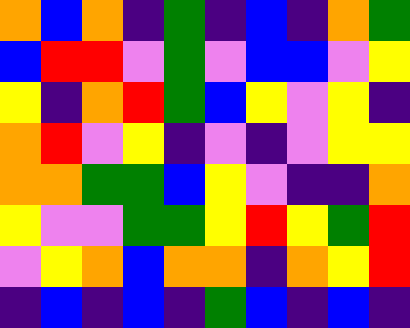[["orange", "blue", "orange", "indigo", "green", "indigo", "blue", "indigo", "orange", "green"], ["blue", "red", "red", "violet", "green", "violet", "blue", "blue", "violet", "yellow"], ["yellow", "indigo", "orange", "red", "green", "blue", "yellow", "violet", "yellow", "indigo"], ["orange", "red", "violet", "yellow", "indigo", "violet", "indigo", "violet", "yellow", "yellow"], ["orange", "orange", "green", "green", "blue", "yellow", "violet", "indigo", "indigo", "orange"], ["yellow", "violet", "violet", "green", "green", "yellow", "red", "yellow", "green", "red"], ["violet", "yellow", "orange", "blue", "orange", "orange", "indigo", "orange", "yellow", "red"], ["indigo", "blue", "indigo", "blue", "indigo", "green", "blue", "indigo", "blue", "indigo"]]